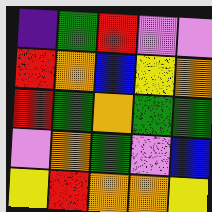[["indigo", "green", "red", "violet", "violet"], ["red", "orange", "blue", "yellow", "orange"], ["red", "green", "orange", "green", "green"], ["violet", "orange", "green", "violet", "blue"], ["yellow", "red", "orange", "orange", "yellow"]]